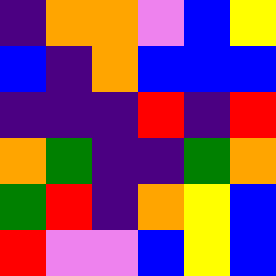[["indigo", "orange", "orange", "violet", "blue", "yellow"], ["blue", "indigo", "orange", "blue", "blue", "blue"], ["indigo", "indigo", "indigo", "red", "indigo", "red"], ["orange", "green", "indigo", "indigo", "green", "orange"], ["green", "red", "indigo", "orange", "yellow", "blue"], ["red", "violet", "violet", "blue", "yellow", "blue"]]